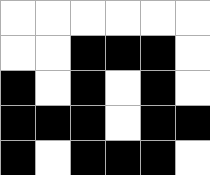[["white", "white", "white", "white", "white", "white"], ["white", "white", "black", "black", "black", "white"], ["black", "white", "black", "white", "black", "white"], ["black", "black", "black", "white", "black", "black"], ["black", "white", "black", "black", "black", "white"]]